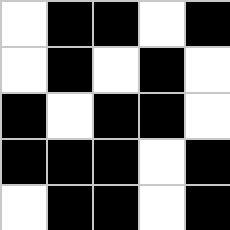[["white", "black", "black", "white", "black"], ["white", "black", "white", "black", "white"], ["black", "white", "black", "black", "white"], ["black", "black", "black", "white", "black"], ["white", "black", "black", "white", "black"]]